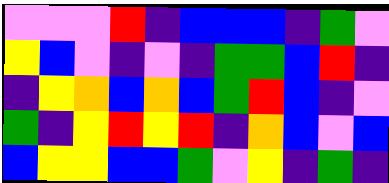[["violet", "violet", "violet", "red", "indigo", "blue", "blue", "blue", "indigo", "green", "violet"], ["yellow", "blue", "violet", "indigo", "violet", "indigo", "green", "green", "blue", "red", "indigo"], ["indigo", "yellow", "orange", "blue", "orange", "blue", "green", "red", "blue", "indigo", "violet"], ["green", "indigo", "yellow", "red", "yellow", "red", "indigo", "orange", "blue", "violet", "blue"], ["blue", "yellow", "yellow", "blue", "blue", "green", "violet", "yellow", "indigo", "green", "indigo"]]